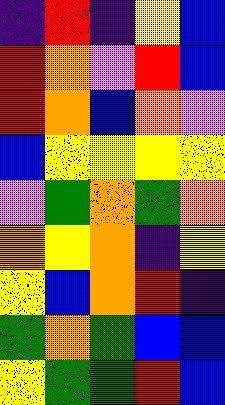[["indigo", "red", "indigo", "yellow", "blue"], ["red", "orange", "violet", "red", "blue"], ["red", "orange", "blue", "orange", "violet"], ["blue", "yellow", "yellow", "yellow", "yellow"], ["violet", "green", "orange", "green", "orange"], ["orange", "yellow", "orange", "indigo", "yellow"], ["yellow", "blue", "orange", "red", "indigo"], ["green", "orange", "green", "blue", "blue"], ["yellow", "green", "green", "red", "blue"]]